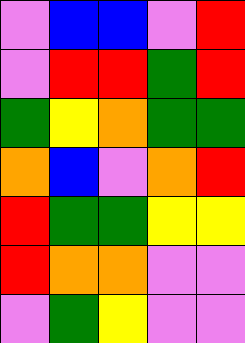[["violet", "blue", "blue", "violet", "red"], ["violet", "red", "red", "green", "red"], ["green", "yellow", "orange", "green", "green"], ["orange", "blue", "violet", "orange", "red"], ["red", "green", "green", "yellow", "yellow"], ["red", "orange", "orange", "violet", "violet"], ["violet", "green", "yellow", "violet", "violet"]]